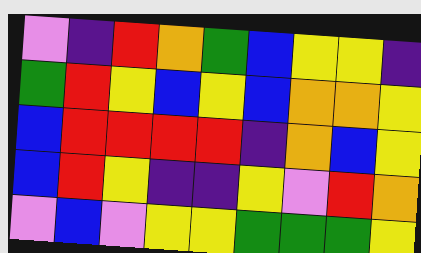[["violet", "indigo", "red", "orange", "green", "blue", "yellow", "yellow", "indigo"], ["green", "red", "yellow", "blue", "yellow", "blue", "orange", "orange", "yellow"], ["blue", "red", "red", "red", "red", "indigo", "orange", "blue", "yellow"], ["blue", "red", "yellow", "indigo", "indigo", "yellow", "violet", "red", "orange"], ["violet", "blue", "violet", "yellow", "yellow", "green", "green", "green", "yellow"]]